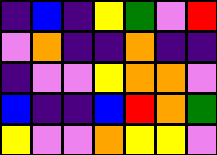[["indigo", "blue", "indigo", "yellow", "green", "violet", "red"], ["violet", "orange", "indigo", "indigo", "orange", "indigo", "indigo"], ["indigo", "violet", "violet", "yellow", "orange", "orange", "violet"], ["blue", "indigo", "indigo", "blue", "red", "orange", "green"], ["yellow", "violet", "violet", "orange", "yellow", "yellow", "violet"]]